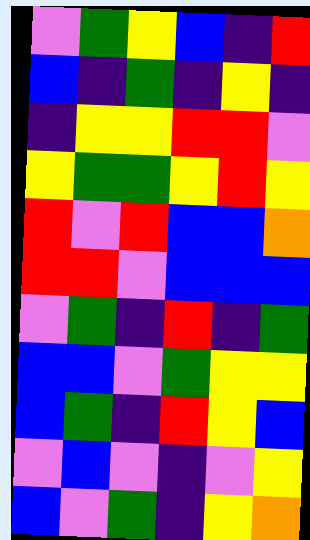[["violet", "green", "yellow", "blue", "indigo", "red"], ["blue", "indigo", "green", "indigo", "yellow", "indigo"], ["indigo", "yellow", "yellow", "red", "red", "violet"], ["yellow", "green", "green", "yellow", "red", "yellow"], ["red", "violet", "red", "blue", "blue", "orange"], ["red", "red", "violet", "blue", "blue", "blue"], ["violet", "green", "indigo", "red", "indigo", "green"], ["blue", "blue", "violet", "green", "yellow", "yellow"], ["blue", "green", "indigo", "red", "yellow", "blue"], ["violet", "blue", "violet", "indigo", "violet", "yellow"], ["blue", "violet", "green", "indigo", "yellow", "orange"]]